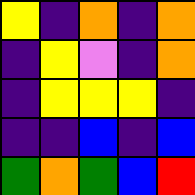[["yellow", "indigo", "orange", "indigo", "orange"], ["indigo", "yellow", "violet", "indigo", "orange"], ["indigo", "yellow", "yellow", "yellow", "indigo"], ["indigo", "indigo", "blue", "indigo", "blue"], ["green", "orange", "green", "blue", "red"]]